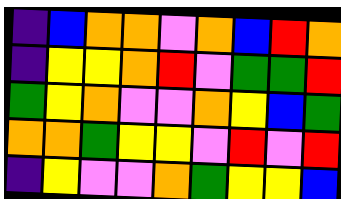[["indigo", "blue", "orange", "orange", "violet", "orange", "blue", "red", "orange"], ["indigo", "yellow", "yellow", "orange", "red", "violet", "green", "green", "red"], ["green", "yellow", "orange", "violet", "violet", "orange", "yellow", "blue", "green"], ["orange", "orange", "green", "yellow", "yellow", "violet", "red", "violet", "red"], ["indigo", "yellow", "violet", "violet", "orange", "green", "yellow", "yellow", "blue"]]